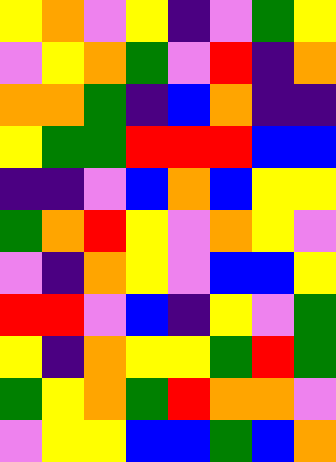[["yellow", "orange", "violet", "yellow", "indigo", "violet", "green", "yellow"], ["violet", "yellow", "orange", "green", "violet", "red", "indigo", "orange"], ["orange", "orange", "green", "indigo", "blue", "orange", "indigo", "indigo"], ["yellow", "green", "green", "red", "red", "red", "blue", "blue"], ["indigo", "indigo", "violet", "blue", "orange", "blue", "yellow", "yellow"], ["green", "orange", "red", "yellow", "violet", "orange", "yellow", "violet"], ["violet", "indigo", "orange", "yellow", "violet", "blue", "blue", "yellow"], ["red", "red", "violet", "blue", "indigo", "yellow", "violet", "green"], ["yellow", "indigo", "orange", "yellow", "yellow", "green", "red", "green"], ["green", "yellow", "orange", "green", "red", "orange", "orange", "violet"], ["violet", "yellow", "yellow", "blue", "blue", "green", "blue", "orange"]]